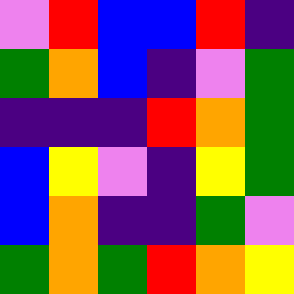[["violet", "red", "blue", "blue", "red", "indigo"], ["green", "orange", "blue", "indigo", "violet", "green"], ["indigo", "indigo", "indigo", "red", "orange", "green"], ["blue", "yellow", "violet", "indigo", "yellow", "green"], ["blue", "orange", "indigo", "indigo", "green", "violet"], ["green", "orange", "green", "red", "orange", "yellow"]]